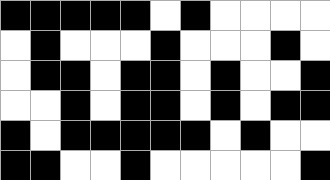[["black", "black", "black", "black", "black", "white", "black", "white", "white", "white", "white"], ["white", "black", "white", "white", "white", "black", "white", "white", "white", "black", "white"], ["white", "black", "black", "white", "black", "black", "white", "black", "white", "white", "black"], ["white", "white", "black", "white", "black", "black", "white", "black", "white", "black", "black"], ["black", "white", "black", "black", "black", "black", "black", "white", "black", "white", "white"], ["black", "black", "white", "white", "black", "white", "white", "white", "white", "white", "black"]]